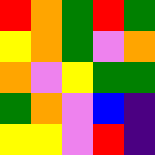[["red", "orange", "green", "red", "green"], ["yellow", "orange", "green", "violet", "orange"], ["orange", "violet", "yellow", "green", "green"], ["green", "orange", "violet", "blue", "indigo"], ["yellow", "yellow", "violet", "red", "indigo"]]